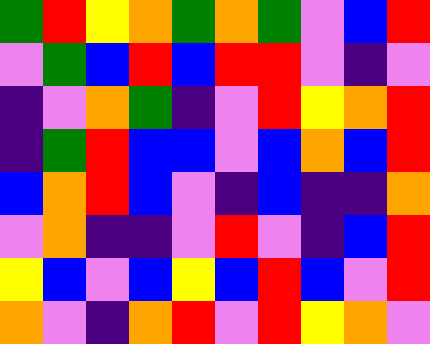[["green", "red", "yellow", "orange", "green", "orange", "green", "violet", "blue", "red"], ["violet", "green", "blue", "red", "blue", "red", "red", "violet", "indigo", "violet"], ["indigo", "violet", "orange", "green", "indigo", "violet", "red", "yellow", "orange", "red"], ["indigo", "green", "red", "blue", "blue", "violet", "blue", "orange", "blue", "red"], ["blue", "orange", "red", "blue", "violet", "indigo", "blue", "indigo", "indigo", "orange"], ["violet", "orange", "indigo", "indigo", "violet", "red", "violet", "indigo", "blue", "red"], ["yellow", "blue", "violet", "blue", "yellow", "blue", "red", "blue", "violet", "red"], ["orange", "violet", "indigo", "orange", "red", "violet", "red", "yellow", "orange", "violet"]]